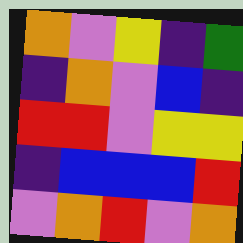[["orange", "violet", "yellow", "indigo", "green"], ["indigo", "orange", "violet", "blue", "indigo"], ["red", "red", "violet", "yellow", "yellow"], ["indigo", "blue", "blue", "blue", "red"], ["violet", "orange", "red", "violet", "orange"]]